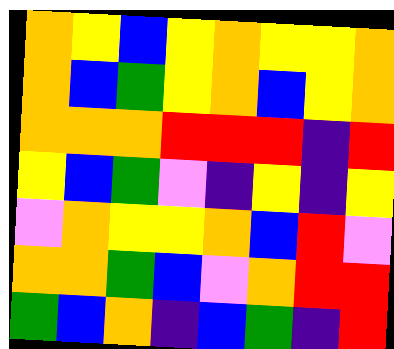[["orange", "yellow", "blue", "yellow", "orange", "yellow", "yellow", "orange"], ["orange", "blue", "green", "yellow", "orange", "blue", "yellow", "orange"], ["orange", "orange", "orange", "red", "red", "red", "indigo", "red"], ["yellow", "blue", "green", "violet", "indigo", "yellow", "indigo", "yellow"], ["violet", "orange", "yellow", "yellow", "orange", "blue", "red", "violet"], ["orange", "orange", "green", "blue", "violet", "orange", "red", "red"], ["green", "blue", "orange", "indigo", "blue", "green", "indigo", "red"]]